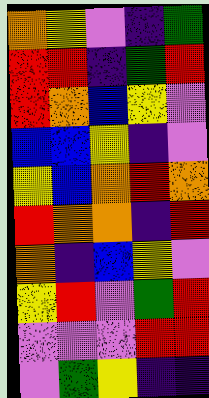[["orange", "yellow", "violet", "indigo", "green"], ["red", "red", "indigo", "green", "red"], ["red", "orange", "blue", "yellow", "violet"], ["blue", "blue", "yellow", "indigo", "violet"], ["yellow", "blue", "orange", "red", "orange"], ["red", "orange", "orange", "indigo", "red"], ["orange", "indigo", "blue", "yellow", "violet"], ["yellow", "red", "violet", "green", "red"], ["violet", "violet", "violet", "red", "red"], ["violet", "green", "yellow", "indigo", "indigo"]]